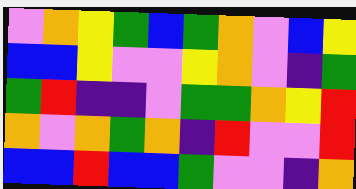[["violet", "orange", "yellow", "green", "blue", "green", "orange", "violet", "blue", "yellow"], ["blue", "blue", "yellow", "violet", "violet", "yellow", "orange", "violet", "indigo", "green"], ["green", "red", "indigo", "indigo", "violet", "green", "green", "orange", "yellow", "red"], ["orange", "violet", "orange", "green", "orange", "indigo", "red", "violet", "violet", "red"], ["blue", "blue", "red", "blue", "blue", "green", "violet", "violet", "indigo", "orange"]]